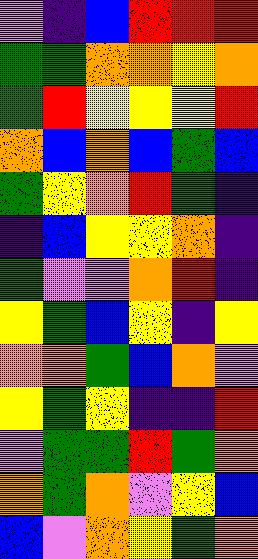[["violet", "indigo", "blue", "red", "red", "red"], ["green", "green", "orange", "orange", "yellow", "orange"], ["green", "red", "yellow", "yellow", "yellow", "red"], ["orange", "blue", "orange", "blue", "green", "blue"], ["green", "yellow", "orange", "red", "green", "indigo"], ["indigo", "blue", "yellow", "yellow", "orange", "indigo"], ["green", "violet", "violet", "orange", "red", "indigo"], ["yellow", "green", "blue", "yellow", "indigo", "yellow"], ["orange", "orange", "green", "blue", "orange", "violet"], ["yellow", "green", "yellow", "indigo", "indigo", "red"], ["violet", "green", "green", "red", "green", "orange"], ["orange", "green", "orange", "violet", "yellow", "blue"], ["blue", "violet", "orange", "yellow", "green", "orange"]]